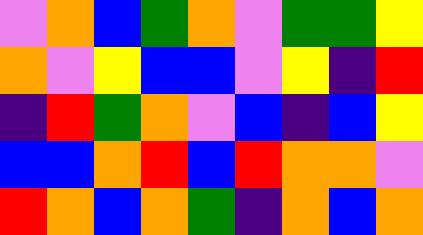[["violet", "orange", "blue", "green", "orange", "violet", "green", "green", "yellow"], ["orange", "violet", "yellow", "blue", "blue", "violet", "yellow", "indigo", "red"], ["indigo", "red", "green", "orange", "violet", "blue", "indigo", "blue", "yellow"], ["blue", "blue", "orange", "red", "blue", "red", "orange", "orange", "violet"], ["red", "orange", "blue", "orange", "green", "indigo", "orange", "blue", "orange"]]